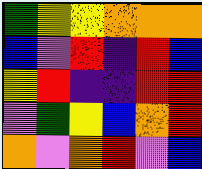[["green", "yellow", "yellow", "orange", "orange", "orange"], ["blue", "violet", "red", "indigo", "red", "blue"], ["yellow", "red", "indigo", "indigo", "red", "red"], ["violet", "green", "yellow", "blue", "orange", "red"], ["orange", "violet", "orange", "red", "violet", "blue"]]